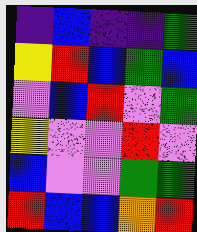[["indigo", "blue", "indigo", "indigo", "green"], ["yellow", "red", "blue", "green", "blue"], ["violet", "blue", "red", "violet", "green"], ["yellow", "violet", "violet", "red", "violet"], ["blue", "violet", "violet", "green", "green"], ["red", "blue", "blue", "orange", "red"]]